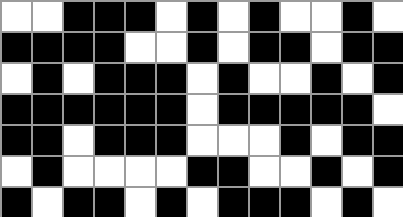[["white", "white", "black", "black", "black", "white", "black", "white", "black", "white", "white", "black", "white"], ["black", "black", "black", "black", "white", "white", "black", "white", "black", "black", "white", "black", "black"], ["white", "black", "white", "black", "black", "black", "white", "black", "white", "white", "black", "white", "black"], ["black", "black", "black", "black", "black", "black", "white", "black", "black", "black", "black", "black", "white"], ["black", "black", "white", "black", "black", "black", "white", "white", "white", "black", "white", "black", "black"], ["white", "black", "white", "white", "white", "white", "black", "black", "white", "white", "black", "white", "black"], ["black", "white", "black", "black", "white", "black", "white", "black", "black", "black", "white", "black", "white"]]